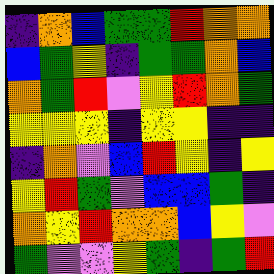[["indigo", "orange", "blue", "green", "green", "red", "orange", "orange"], ["blue", "green", "yellow", "indigo", "green", "green", "orange", "blue"], ["orange", "green", "red", "violet", "yellow", "red", "orange", "green"], ["yellow", "yellow", "yellow", "indigo", "yellow", "yellow", "indigo", "indigo"], ["indigo", "orange", "violet", "blue", "red", "yellow", "indigo", "yellow"], ["yellow", "red", "green", "violet", "blue", "blue", "green", "indigo"], ["orange", "yellow", "red", "orange", "orange", "blue", "yellow", "violet"], ["green", "violet", "violet", "yellow", "green", "indigo", "green", "red"]]